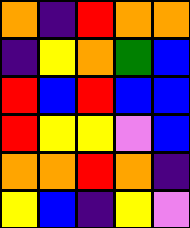[["orange", "indigo", "red", "orange", "orange"], ["indigo", "yellow", "orange", "green", "blue"], ["red", "blue", "red", "blue", "blue"], ["red", "yellow", "yellow", "violet", "blue"], ["orange", "orange", "red", "orange", "indigo"], ["yellow", "blue", "indigo", "yellow", "violet"]]